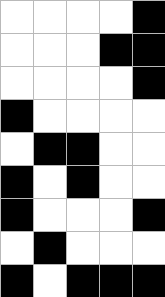[["white", "white", "white", "white", "black"], ["white", "white", "white", "black", "black"], ["white", "white", "white", "white", "black"], ["black", "white", "white", "white", "white"], ["white", "black", "black", "white", "white"], ["black", "white", "black", "white", "white"], ["black", "white", "white", "white", "black"], ["white", "black", "white", "white", "white"], ["black", "white", "black", "black", "black"]]